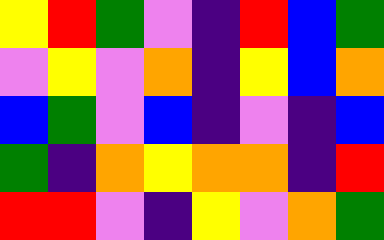[["yellow", "red", "green", "violet", "indigo", "red", "blue", "green"], ["violet", "yellow", "violet", "orange", "indigo", "yellow", "blue", "orange"], ["blue", "green", "violet", "blue", "indigo", "violet", "indigo", "blue"], ["green", "indigo", "orange", "yellow", "orange", "orange", "indigo", "red"], ["red", "red", "violet", "indigo", "yellow", "violet", "orange", "green"]]